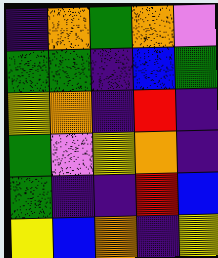[["indigo", "orange", "green", "orange", "violet"], ["green", "green", "indigo", "blue", "green"], ["yellow", "orange", "indigo", "red", "indigo"], ["green", "violet", "yellow", "orange", "indigo"], ["green", "indigo", "indigo", "red", "blue"], ["yellow", "blue", "orange", "indigo", "yellow"]]